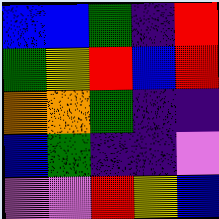[["blue", "blue", "green", "indigo", "red"], ["green", "yellow", "red", "blue", "red"], ["orange", "orange", "green", "indigo", "indigo"], ["blue", "green", "indigo", "indigo", "violet"], ["violet", "violet", "red", "yellow", "blue"]]